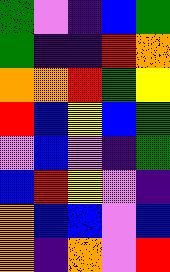[["green", "violet", "indigo", "blue", "green"], ["green", "indigo", "indigo", "red", "orange"], ["orange", "orange", "red", "green", "yellow"], ["red", "blue", "yellow", "blue", "green"], ["violet", "blue", "violet", "indigo", "green"], ["blue", "red", "yellow", "violet", "indigo"], ["orange", "blue", "blue", "violet", "blue"], ["orange", "indigo", "orange", "violet", "red"]]